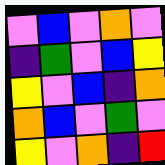[["violet", "blue", "violet", "orange", "violet"], ["indigo", "green", "violet", "blue", "yellow"], ["yellow", "violet", "blue", "indigo", "orange"], ["orange", "blue", "violet", "green", "violet"], ["yellow", "violet", "orange", "indigo", "red"]]